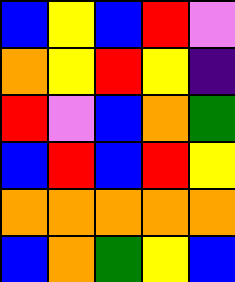[["blue", "yellow", "blue", "red", "violet"], ["orange", "yellow", "red", "yellow", "indigo"], ["red", "violet", "blue", "orange", "green"], ["blue", "red", "blue", "red", "yellow"], ["orange", "orange", "orange", "orange", "orange"], ["blue", "orange", "green", "yellow", "blue"]]